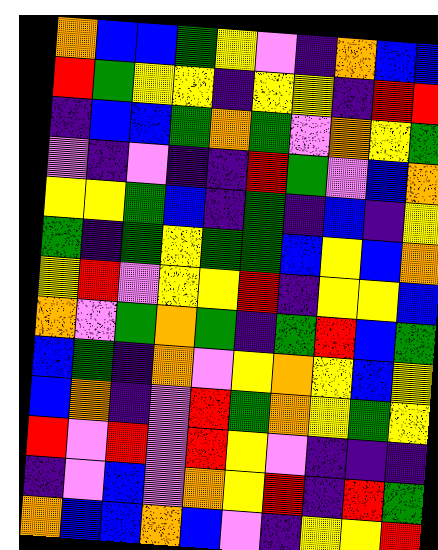[["orange", "blue", "blue", "green", "yellow", "violet", "indigo", "orange", "blue", "blue"], ["red", "green", "yellow", "yellow", "indigo", "yellow", "yellow", "indigo", "red", "red"], ["indigo", "blue", "blue", "green", "orange", "green", "violet", "orange", "yellow", "green"], ["violet", "indigo", "violet", "indigo", "indigo", "red", "green", "violet", "blue", "orange"], ["yellow", "yellow", "green", "blue", "indigo", "green", "indigo", "blue", "indigo", "yellow"], ["green", "indigo", "green", "yellow", "green", "green", "blue", "yellow", "blue", "orange"], ["yellow", "red", "violet", "yellow", "yellow", "red", "indigo", "yellow", "yellow", "blue"], ["orange", "violet", "green", "orange", "green", "indigo", "green", "red", "blue", "green"], ["blue", "green", "indigo", "orange", "violet", "yellow", "orange", "yellow", "blue", "yellow"], ["blue", "orange", "indigo", "violet", "red", "green", "orange", "yellow", "green", "yellow"], ["red", "violet", "red", "violet", "red", "yellow", "violet", "indigo", "indigo", "indigo"], ["indigo", "violet", "blue", "violet", "orange", "yellow", "red", "indigo", "red", "green"], ["orange", "blue", "blue", "orange", "blue", "violet", "indigo", "yellow", "yellow", "red"]]